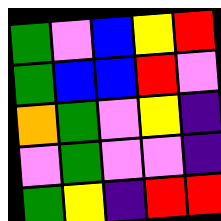[["green", "violet", "blue", "yellow", "red"], ["green", "blue", "blue", "red", "violet"], ["orange", "green", "violet", "yellow", "indigo"], ["violet", "green", "violet", "violet", "indigo"], ["green", "yellow", "indigo", "red", "red"]]